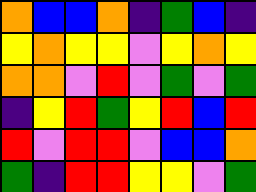[["orange", "blue", "blue", "orange", "indigo", "green", "blue", "indigo"], ["yellow", "orange", "yellow", "yellow", "violet", "yellow", "orange", "yellow"], ["orange", "orange", "violet", "red", "violet", "green", "violet", "green"], ["indigo", "yellow", "red", "green", "yellow", "red", "blue", "red"], ["red", "violet", "red", "red", "violet", "blue", "blue", "orange"], ["green", "indigo", "red", "red", "yellow", "yellow", "violet", "green"]]